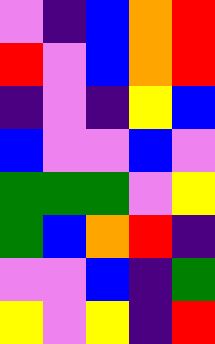[["violet", "indigo", "blue", "orange", "red"], ["red", "violet", "blue", "orange", "red"], ["indigo", "violet", "indigo", "yellow", "blue"], ["blue", "violet", "violet", "blue", "violet"], ["green", "green", "green", "violet", "yellow"], ["green", "blue", "orange", "red", "indigo"], ["violet", "violet", "blue", "indigo", "green"], ["yellow", "violet", "yellow", "indigo", "red"]]